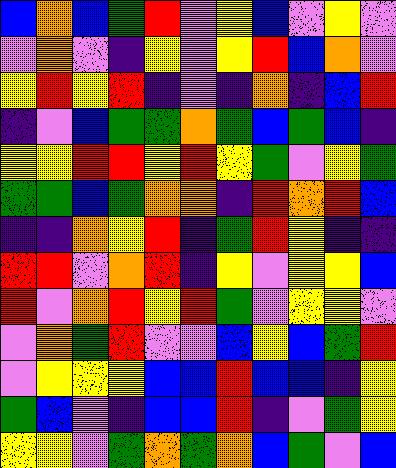[["blue", "orange", "blue", "green", "red", "violet", "yellow", "blue", "violet", "yellow", "violet"], ["violet", "orange", "violet", "indigo", "yellow", "violet", "yellow", "red", "blue", "orange", "violet"], ["yellow", "red", "yellow", "red", "indigo", "violet", "indigo", "orange", "indigo", "blue", "red"], ["indigo", "violet", "blue", "green", "green", "orange", "green", "blue", "green", "blue", "indigo"], ["yellow", "yellow", "red", "red", "yellow", "red", "yellow", "green", "violet", "yellow", "green"], ["green", "green", "blue", "green", "orange", "orange", "indigo", "red", "orange", "red", "blue"], ["indigo", "indigo", "orange", "yellow", "red", "indigo", "green", "red", "yellow", "indigo", "indigo"], ["red", "red", "violet", "orange", "red", "indigo", "yellow", "violet", "yellow", "yellow", "blue"], ["red", "violet", "orange", "red", "yellow", "red", "green", "violet", "yellow", "yellow", "violet"], ["violet", "orange", "green", "red", "violet", "violet", "blue", "yellow", "blue", "green", "red"], ["violet", "yellow", "yellow", "yellow", "blue", "blue", "red", "blue", "blue", "indigo", "yellow"], ["green", "blue", "violet", "indigo", "blue", "blue", "red", "indigo", "violet", "green", "yellow"], ["yellow", "yellow", "violet", "green", "orange", "green", "orange", "blue", "green", "violet", "blue"]]